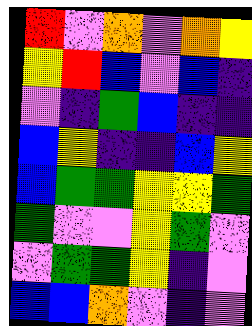[["red", "violet", "orange", "violet", "orange", "yellow"], ["yellow", "red", "blue", "violet", "blue", "indigo"], ["violet", "indigo", "green", "blue", "indigo", "indigo"], ["blue", "yellow", "indigo", "indigo", "blue", "yellow"], ["blue", "green", "green", "yellow", "yellow", "green"], ["green", "violet", "violet", "yellow", "green", "violet"], ["violet", "green", "green", "yellow", "indigo", "violet"], ["blue", "blue", "orange", "violet", "indigo", "violet"]]